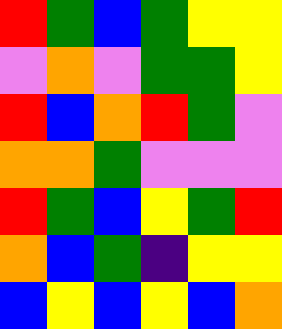[["red", "green", "blue", "green", "yellow", "yellow"], ["violet", "orange", "violet", "green", "green", "yellow"], ["red", "blue", "orange", "red", "green", "violet"], ["orange", "orange", "green", "violet", "violet", "violet"], ["red", "green", "blue", "yellow", "green", "red"], ["orange", "blue", "green", "indigo", "yellow", "yellow"], ["blue", "yellow", "blue", "yellow", "blue", "orange"]]